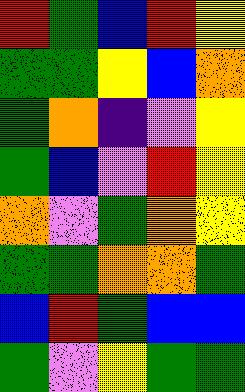[["red", "green", "blue", "red", "yellow"], ["green", "green", "yellow", "blue", "orange"], ["green", "orange", "indigo", "violet", "yellow"], ["green", "blue", "violet", "red", "yellow"], ["orange", "violet", "green", "orange", "yellow"], ["green", "green", "orange", "orange", "green"], ["blue", "red", "green", "blue", "blue"], ["green", "violet", "yellow", "green", "green"]]